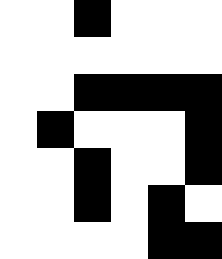[["white", "white", "black", "white", "white", "white"], ["white", "white", "white", "white", "white", "white"], ["white", "white", "black", "black", "black", "black"], ["white", "black", "white", "white", "white", "black"], ["white", "white", "black", "white", "white", "black"], ["white", "white", "black", "white", "black", "white"], ["white", "white", "white", "white", "black", "black"]]